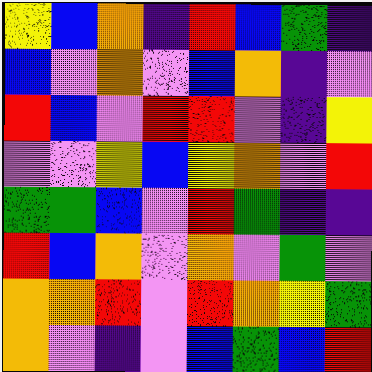[["yellow", "blue", "orange", "indigo", "red", "blue", "green", "indigo"], ["blue", "violet", "orange", "violet", "blue", "orange", "indigo", "violet"], ["red", "blue", "violet", "red", "red", "violet", "indigo", "yellow"], ["violet", "violet", "yellow", "blue", "yellow", "orange", "violet", "red"], ["green", "green", "blue", "violet", "red", "green", "indigo", "indigo"], ["red", "blue", "orange", "violet", "orange", "violet", "green", "violet"], ["orange", "orange", "red", "violet", "red", "orange", "yellow", "green"], ["orange", "violet", "indigo", "violet", "blue", "green", "blue", "red"]]